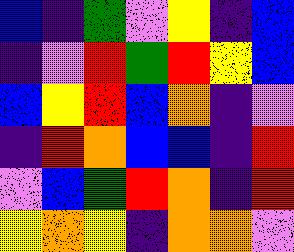[["blue", "indigo", "green", "violet", "yellow", "indigo", "blue"], ["indigo", "violet", "red", "green", "red", "yellow", "blue"], ["blue", "yellow", "red", "blue", "orange", "indigo", "violet"], ["indigo", "red", "orange", "blue", "blue", "indigo", "red"], ["violet", "blue", "green", "red", "orange", "indigo", "red"], ["yellow", "orange", "yellow", "indigo", "orange", "orange", "violet"]]